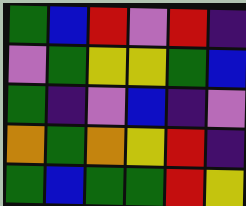[["green", "blue", "red", "violet", "red", "indigo"], ["violet", "green", "yellow", "yellow", "green", "blue"], ["green", "indigo", "violet", "blue", "indigo", "violet"], ["orange", "green", "orange", "yellow", "red", "indigo"], ["green", "blue", "green", "green", "red", "yellow"]]